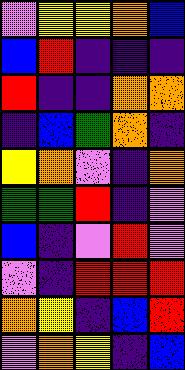[["violet", "yellow", "yellow", "orange", "blue"], ["blue", "red", "indigo", "indigo", "indigo"], ["red", "indigo", "indigo", "orange", "orange"], ["indigo", "blue", "green", "orange", "indigo"], ["yellow", "orange", "violet", "indigo", "orange"], ["green", "green", "red", "indigo", "violet"], ["blue", "indigo", "violet", "red", "violet"], ["violet", "indigo", "red", "red", "red"], ["orange", "yellow", "indigo", "blue", "red"], ["violet", "orange", "yellow", "indigo", "blue"]]